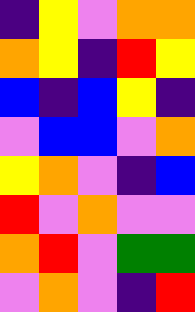[["indigo", "yellow", "violet", "orange", "orange"], ["orange", "yellow", "indigo", "red", "yellow"], ["blue", "indigo", "blue", "yellow", "indigo"], ["violet", "blue", "blue", "violet", "orange"], ["yellow", "orange", "violet", "indigo", "blue"], ["red", "violet", "orange", "violet", "violet"], ["orange", "red", "violet", "green", "green"], ["violet", "orange", "violet", "indigo", "red"]]